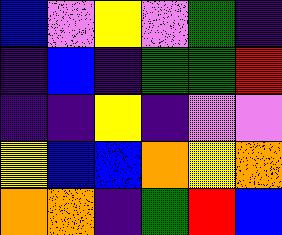[["blue", "violet", "yellow", "violet", "green", "indigo"], ["indigo", "blue", "indigo", "green", "green", "red"], ["indigo", "indigo", "yellow", "indigo", "violet", "violet"], ["yellow", "blue", "blue", "orange", "yellow", "orange"], ["orange", "orange", "indigo", "green", "red", "blue"]]